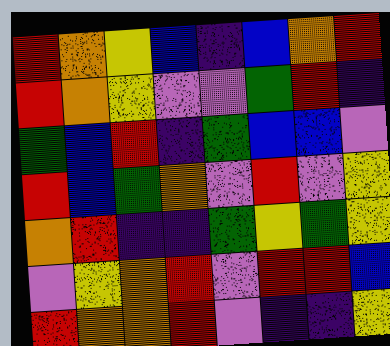[["red", "orange", "yellow", "blue", "indigo", "blue", "orange", "red"], ["red", "orange", "yellow", "violet", "violet", "green", "red", "indigo"], ["green", "blue", "red", "indigo", "green", "blue", "blue", "violet"], ["red", "blue", "green", "orange", "violet", "red", "violet", "yellow"], ["orange", "red", "indigo", "indigo", "green", "yellow", "green", "yellow"], ["violet", "yellow", "orange", "red", "violet", "red", "red", "blue"], ["red", "orange", "orange", "red", "violet", "indigo", "indigo", "yellow"]]